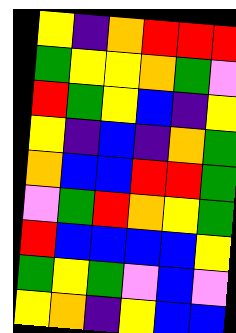[["yellow", "indigo", "orange", "red", "red", "red"], ["green", "yellow", "yellow", "orange", "green", "violet"], ["red", "green", "yellow", "blue", "indigo", "yellow"], ["yellow", "indigo", "blue", "indigo", "orange", "green"], ["orange", "blue", "blue", "red", "red", "green"], ["violet", "green", "red", "orange", "yellow", "green"], ["red", "blue", "blue", "blue", "blue", "yellow"], ["green", "yellow", "green", "violet", "blue", "violet"], ["yellow", "orange", "indigo", "yellow", "blue", "blue"]]